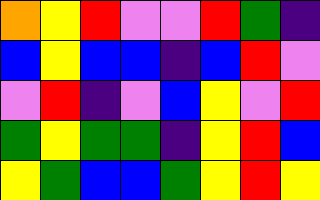[["orange", "yellow", "red", "violet", "violet", "red", "green", "indigo"], ["blue", "yellow", "blue", "blue", "indigo", "blue", "red", "violet"], ["violet", "red", "indigo", "violet", "blue", "yellow", "violet", "red"], ["green", "yellow", "green", "green", "indigo", "yellow", "red", "blue"], ["yellow", "green", "blue", "blue", "green", "yellow", "red", "yellow"]]